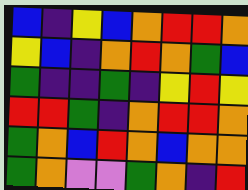[["blue", "indigo", "yellow", "blue", "orange", "red", "red", "orange"], ["yellow", "blue", "indigo", "orange", "red", "orange", "green", "blue"], ["green", "indigo", "indigo", "green", "indigo", "yellow", "red", "yellow"], ["red", "red", "green", "indigo", "orange", "red", "red", "orange"], ["green", "orange", "blue", "red", "orange", "blue", "orange", "orange"], ["green", "orange", "violet", "violet", "green", "orange", "indigo", "red"]]